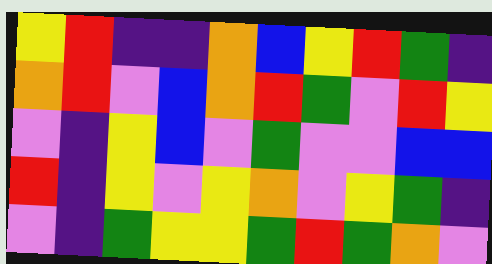[["yellow", "red", "indigo", "indigo", "orange", "blue", "yellow", "red", "green", "indigo"], ["orange", "red", "violet", "blue", "orange", "red", "green", "violet", "red", "yellow"], ["violet", "indigo", "yellow", "blue", "violet", "green", "violet", "violet", "blue", "blue"], ["red", "indigo", "yellow", "violet", "yellow", "orange", "violet", "yellow", "green", "indigo"], ["violet", "indigo", "green", "yellow", "yellow", "green", "red", "green", "orange", "violet"]]